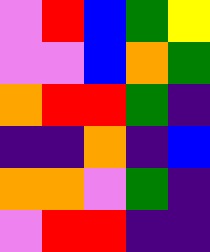[["violet", "red", "blue", "green", "yellow"], ["violet", "violet", "blue", "orange", "green"], ["orange", "red", "red", "green", "indigo"], ["indigo", "indigo", "orange", "indigo", "blue"], ["orange", "orange", "violet", "green", "indigo"], ["violet", "red", "red", "indigo", "indigo"]]